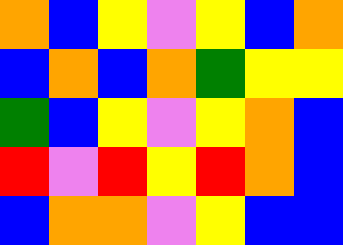[["orange", "blue", "yellow", "violet", "yellow", "blue", "orange"], ["blue", "orange", "blue", "orange", "green", "yellow", "yellow"], ["green", "blue", "yellow", "violet", "yellow", "orange", "blue"], ["red", "violet", "red", "yellow", "red", "orange", "blue"], ["blue", "orange", "orange", "violet", "yellow", "blue", "blue"]]